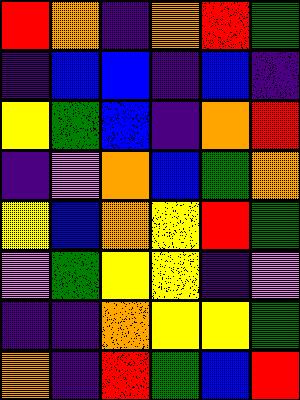[["red", "orange", "indigo", "orange", "red", "green"], ["indigo", "blue", "blue", "indigo", "blue", "indigo"], ["yellow", "green", "blue", "indigo", "orange", "red"], ["indigo", "violet", "orange", "blue", "green", "orange"], ["yellow", "blue", "orange", "yellow", "red", "green"], ["violet", "green", "yellow", "yellow", "indigo", "violet"], ["indigo", "indigo", "orange", "yellow", "yellow", "green"], ["orange", "indigo", "red", "green", "blue", "red"]]